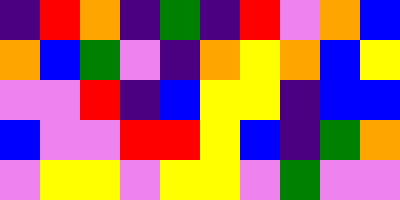[["indigo", "red", "orange", "indigo", "green", "indigo", "red", "violet", "orange", "blue"], ["orange", "blue", "green", "violet", "indigo", "orange", "yellow", "orange", "blue", "yellow"], ["violet", "violet", "red", "indigo", "blue", "yellow", "yellow", "indigo", "blue", "blue"], ["blue", "violet", "violet", "red", "red", "yellow", "blue", "indigo", "green", "orange"], ["violet", "yellow", "yellow", "violet", "yellow", "yellow", "violet", "green", "violet", "violet"]]